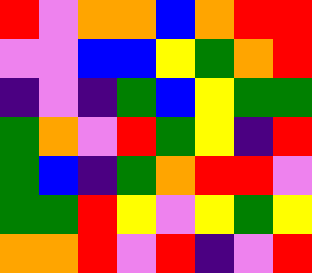[["red", "violet", "orange", "orange", "blue", "orange", "red", "red"], ["violet", "violet", "blue", "blue", "yellow", "green", "orange", "red"], ["indigo", "violet", "indigo", "green", "blue", "yellow", "green", "green"], ["green", "orange", "violet", "red", "green", "yellow", "indigo", "red"], ["green", "blue", "indigo", "green", "orange", "red", "red", "violet"], ["green", "green", "red", "yellow", "violet", "yellow", "green", "yellow"], ["orange", "orange", "red", "violet", "red", "indigo", "violet", "red"]]